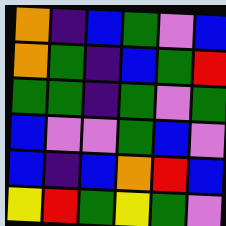[["orange", "indigo", "blue", "green", "violet", "blue"], ["orange", "green", "indigo", "blue", "green", "red"], ["green", "green", "indigo", "green", "violet", "green"], ["blue", "violet", "violet", "green", "blue", "violet"], ["blue", "indigo", "blue", "orange", "red", "blue"], ["yellow", "red", "green", "yellow", "green", "violet"]]